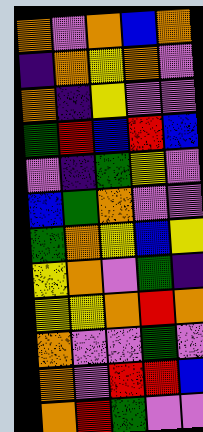[["orange", "violet", "orange", "blue", "orange"], ["indigo", "orange", "yellow", "orange", "violet"], ["orange", "indigo", "yellow", "violet", "violet"], ["green", "red", "blue", "red", "blue"], ["violet", "indigo", "green", "yellow", "violet"], ["blue", "green", "orange", "violet", "violet"], ["green", "orange", "yellow", "blue", "yellow"], ["yellow", "orange", "violet", "green", "indigo"], ["yellow", "yellow", "orange", "red", "orange"], ["orange", "violet", "violet", "green", "violet"], ["orange", "violet", "red", "red", "blue"], ["orange", "red", "green", "violet", "violet"]]